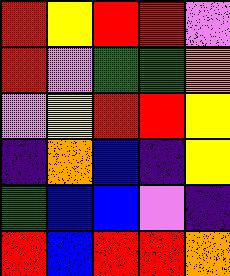[["red", "yellow", "red", "red", "violet"], ["red", "violet", "green", "green", "orange"], ["violet", "yellow", "red", "red", "yellow"], ["indigo", "orange", "blue", "indigo", "yellow"], ["green", "blue", "blue", "violet", "indigo"], ["red", "blue", "red", "red", "orange"]]